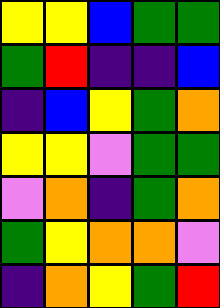[["yellow", "yellow", "blue", "green", "green"], ["green", "red", "indigo", "indigo", "blue"], ["indigo", "blue", "yellow", "green", "orange"], ["yellow", "yellow", "violet", "green", "green"], ["violet", "orange", "indigo", "green", "orange"], ["green", "yellow", "orange", "orange", "violet"], ["indigo", "orange", "yellow", "green", "red"]]